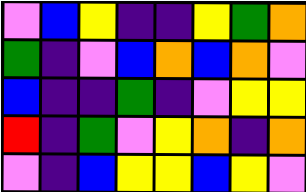[["violet", "blue", "yellow", "indigo", "indigo", "yellow", "green", "orange"], ["green", "indigo", "violet", "blue", "orange", "blue", "orange", "violet"], ["blue", "indigo", "indigo", "green", "indigo", "violet", "yellow", "yellow"], ["red", "indigo", "green", "violet", "yellow", "orange", "indigo", "orange"], ["violet", "indigo", "blue", "yellow", "yellow", "blue", "yellow", "violet"]]